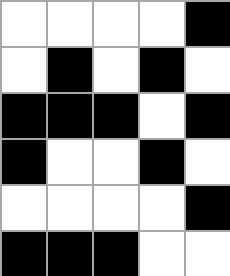[["white", "white", "white", "white", "black"], ["white", "black", "white", "black", "white"], ["black", "black", "black", "white", "black"], ["black", "white", "white", "black", "white"], ["white", "white", "white", "white", "black"], ["black", "black", "black", "white", "white"]]